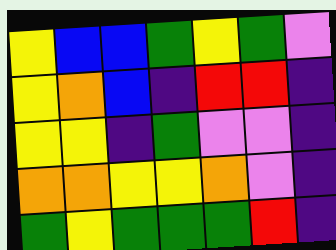[["yellow", "blue", "blue", "green", "yellow", "green", "violet"], ["yellow", "orange", "blue", "indigo", "red", "red", "indigo"], ["yellow", "yellow", "indigo", "green", "violet", "violet", "indigo"], ["orange", "orange", "yellow", "yellow", "orange", "violet", "indigo"], ["green", "yellow", "green", "green", "green", "red", "indigo"]]